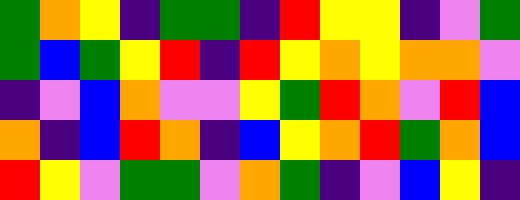[["green", "orange", "yellow", "indigo", "green", "green", "indigo", "red", "yellow", "yellow", "indigo", "violet", "green"], ["green", "blue", "green", "yellow", "red", "indigo", "red", "yellow", "orange", "yellow", "orange", "orange", "violet"], ["indigo", "violet", "blue", "orange", "violet", "violet", "yellow", "green", "red", "orange", "violet", "red", "blue"], ["orange", "indigo", "blue", "red", "orange", "indigo", "blue", "yellow", "orange", "red", "green", "orange", "blue"], ["red", "yellow", "violet", "green", "green", "violet", "orange", "green", "indigo", "violet", "blue", "yellow", "indigo"]]